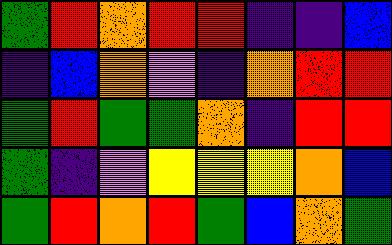[["green", "red", "orange", "red", "red", "indigo", "indigo", "blue"], ["indigo", "blue", "orange", "violet", "indigo", "orange", "red", "red"], ["green", "red", "green", "green", "orange", "indigo", "red", "red"], ["green", "indigo", "violet", "yellow", "yellow", "yellow", "orange", "blue"], ["green", "red", "orange", "red", "green", "blue", "orange", "green"]]